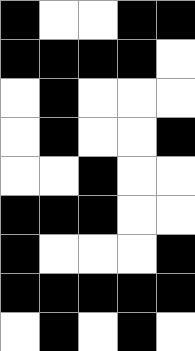[["black", "white", "white", "black", "black"], ["black", "black", "black", "black", "white"], ["white", "black", "white", "white", "white"], ["white", "black", "white", "white", "black"], ["white", "white", "black", "white", "white"], ["black", "black", "black", "white", "white"], ["black", "white", "white", "white", "black"], ["black", "black", "black", "black", "black"], ["white", "black", "white", "black", "white"]]